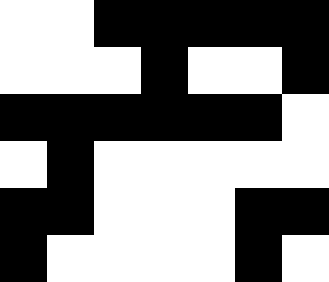[["white", "white", "black", "black", "black", "black", "black"], ["white", "white", "white", "black", "white", "white", "black"], ["black", "black", "black", "black", "black", "black", "white"], ["white", "black", "white", "white", "white", "white", "white"], ["black", "black", "white", "white", "white", "black", "black"], ["black", "white", "white", "white", "white", "black", "white"]]